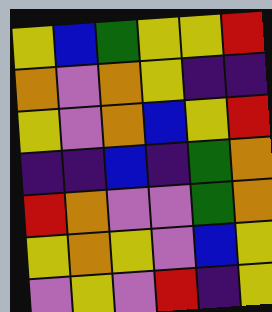[["yellow", "blue", "green", "yellow", "yellow", "red"], ["orange", "violet", "orange", "yellow", "indigo", "indigo"], ["yellow", "violet", "orange", "blue", "yellow", "red"], ["indigo", "indigo", "blue", "indigo", "green", "orange"], ["red", "orange", "violet", "violet", "green", "orange"], ["yellow", "orange", "yellow", "violet", "blue", "yellow"], ["violet", "yellow", "violet", "red", "indigo", "yellow"]]